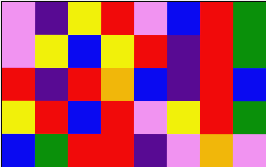[["violet", "indigo", "yellow", "red", "violet", "blue", "red", "green"], ["violet", "yellow", "blue", "yellow", "red", "indigo", "red", "green"], ["red", "indigo", "red", "orange", "blue", "indigo", "red", "blue"], ["yellow", "red", "blue", "red", "violet", "yellow", "red", "green"], ["blue", "green", "red", "red", "indigo", "violet", "orange", "violet"]]